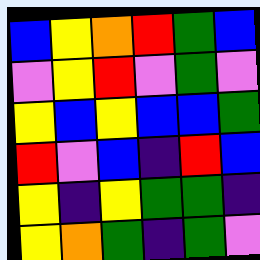[["blue", "yellow", "orange", "red", "green", "blue"], ["violet", "yellow", "red", "violet", "green", "violet"], ["yellow", "blue", "yellow", "blue", "blue", "green"], ["red", "violet", "blue", "indigo", "red", "blue"], ["yellow", "indigo", "yellow", "green", "green", "indigo"], ["yellow", "orange", "green", "indigo", "green", "violet"]]